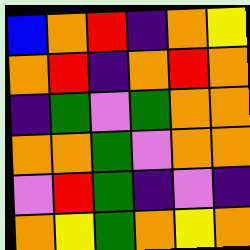[["blue", "orange", "red", "indigo", "orange", "yellow"], ["orange", "red", "indigo", "orange", "red", "orange"], ["indigo", "green", "violet", "green", "orange", "orange"], ["orange", "orange", "green", "violet", "orange", "orange"], ["violet", "red", "green", "indigo", "violet", "indigo"], ["orange", "yellow", "green", "orange", "yellow", "orange"]]